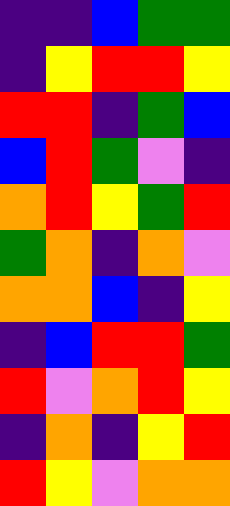[["indigo", "indigo", "blue", "green", "green"], ["indigo", "yellow", "red", "red", "yellow"], ["red", "red", "indigo", "green", "blue"], ["blue", "red", "green", "violet", "indigo"], ["orange", "red", "yellow", "green", "red"], ["green", "orange", "indigo", "orange", "violet"], ["orange", "orange", "blue", "indigo", "yellow"], ["indigo", "blue", "red", "red", "green"], ["red", "violet", "orange", "red", "yellow"], ["indigo", "orange", "indigo", "yellow", "red"], ["red", "yellow", "violet", "orange", "orange"]]